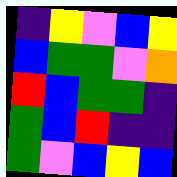[["indigo", "yellow", "violet", "blue", "yellow"], ["blue", "green", "green", "violet", "orange"], ["red", "blue", "green", "green", "indigo"], ["green", "blue", "red", "indigo", "indigo"], ["green", "violet", "blue", "yellow", "blue"]]